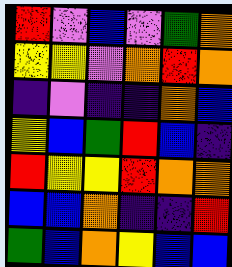[["red", "violet", "blue", "violet", "green", "orange"], ["yellow", "yellow", "violet", "orange", "red", "orange"], ["indigo", "violet", "indigo", "indigo", "orange", "blue"], ["yellow", "blue", "green", "red", "blue", "indigo"], ["red", "yellow", "yellow", "red", "orange", "orange"], ["blue", "blue", "orange", "indigo", "indigo", "red"], ["green", "blue", "orange", "yellow", "blue", "blue"]]